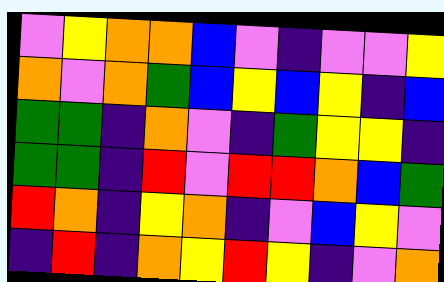[["violet", "yellow", "orange", "orange", "blue", "violet", "indigo", "violet", "violet", "yellow"], ["orange", "violet", "orange", "green", "blue", "yellow", "blue", "yellow", "indigo", "blue"], ["green", "green", "indigo", "orange", "violet", "indigo", "green", "yellow", "yellow", "indigo"], ["green", "green", "indigo", "red", "violet", "red", "red", "orange", "blue", "green"], ["red", "orange", "indigo", "yellow", "orange", "indigo", "violet", "blue", "yellow", "violet"], ["indigo", "red", "indigo", "orange", "yellow", "red", "yellow", "indigo", "violet", "orange"]]